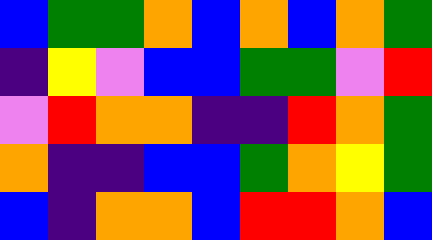[["blue", "green", "green", "orange", "blue", "orange", "blue", "orange", "green"], ["indigo", "yellow", "violet", "blue", "blue", "green", "green", "violet", "red"], ["violet", "red", "orange", "orange", "indigo", "indigo", "red", "orange", "green"], ["orange", "indigo", "indigo", "blue", "blue", "green", "orange", "yellow", "green"], ["blue", "indigo", "orange", "orange", "blue", "red", "red", "orange", "blue"]]